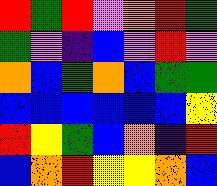[["red", "green", "red", "violet", "orange", "red", "green"], ["green", "violet", "indigo", "blue", "violet", "red", "violet"], ["orange", "blue", "green", "orange", "blue", "green", "green"], ["blue", "blue", "blue", "blue", "blue", "blue", "yellow"], ["red", "yellow", "green", "blue", "orange", "indigo", "red"], ["blue", "orange", "red", "yellow", "yellow", "orange", "blue"]]